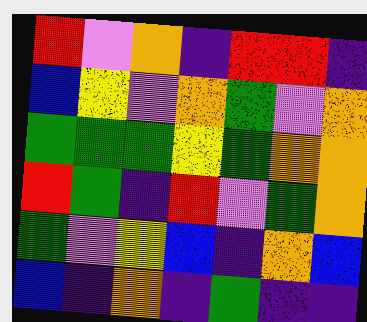[["red", "violet", "orange", "indigo", "red", "red", "indigo"], ["blue", "yellow", "violet", "orange", "green", "violet", "orange"], ["green", "green", "green", "yellow", "green", "orange", "orange"], ["red", "green", "indigo", "red", "violet", "green", "orange"], ["green", "violet", "yellow", "blue", "indigo", "orange", "blue"], ["blue", "indigo", "orange", "indigo", "green", "indigo", "indigo"]]